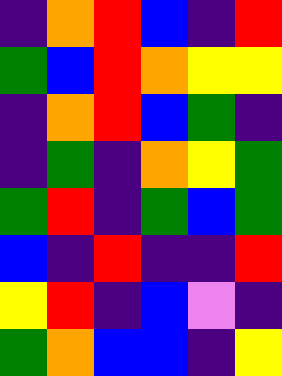[["indigo", "orange", "red", "blue", "indigo", "red"], ["green", "blue", "red", "orange", "yellow", "yellow"], ["indigo", "orange", "red", "blue", "green", "indigo"], ["indigo", "green", "indigo", "orange", "yellow", "green"], ["green", "red", "indigo", "green", "blue", "green"], ["blue", "indigo", "red", "indigo", "indigo", "red"], ["yellow", "red", "indigo", "blue", "violet", "indigo"], ["green", "orange", "blue", "blue", "indigo", "yellow"]]